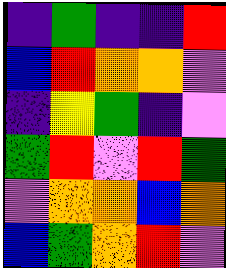[["indigo", "green", "indigo", "indigo", "red"], ["blue", "red", "orange", "orange", "violet"], ["indigo", "yellow", "green", "indigo", "violet"], ["green", "red", "violet", "red", "green"], ["violet", "orange", "orange", "blue", "orange"], ["blue", "green", "orange", "red", "violet"]]